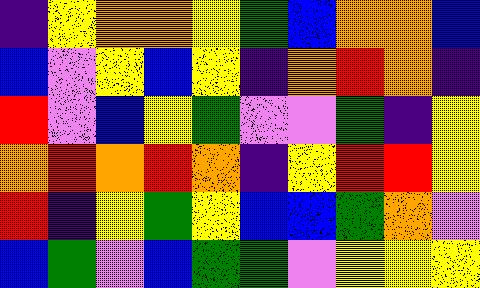[["indigo", "yellow", "orange", "orange", "yellow", "green", "blue", "orange", "orange", "blue"], ["blue", "violet", "yellow", "blue", "yellow", "indigo", "orange", "red", "orange", "indigo"], ["red", "violet", "blue", "yellow", "green", "violet", "violet", "green", "indigo", "yellow"], ["orange", "red", "orange", "red", "orange", "indigo", "yellow", "red", "red", "yellow"], ["red", "indigo", "yellow", "green", "yellow", "blue", "blue", "green", "orange", "violet"], ["blue", "green", "violet", "blue", "green", "green", "violet", "yellow", "yellow", "yellow"]]